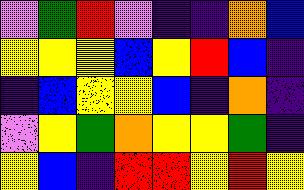[["violet", "green", "red", "violet", "indigo", "indigo", "orange", "blue"], ["yellow", "yellow", "yellow", "blue", "yellow", "red", "blue", "indigo"], ["indigo", "blue", "yellow", "yellow", "blue", "indigo", "orange", "indigo"], ["violet", "yellow", "green", "orange", "yellow", "yellow", "green", "indigo"], ["yellow", "blue", "indigo", "red", "red", "yellow", "red", "yellow"]]